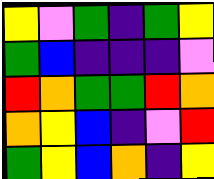[["yellow", "violet", "green", "indigo", "green", "yellow"], ["green", "blue", "indigo", "indigo", "indigo", "violet"], ["red", "orange", "green", "green", "red", "orange"], ["orange", "yellow", "blue", "indigo", "violet", "red"], ["green", "yellow", "blue", "orange", "indigo", "yellow"]]